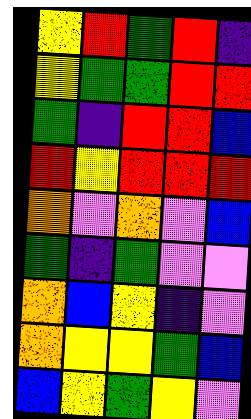[["yellow", "red", "green", "red", "indigo"], ["yellow", "green", "green", "red", "red"], ["green", "indigo", "red", "red", "blue"], ["red", "yellow", "red", "red", "red"], ["orange", "violet", "orange", "violet", "blue"], ["green", "indigo", "green", "violet", "violet"], ["orange", "blue", "yellow", "indigo", "violet"], ["orange", "yellow", "yellow", "green", "blue"], ["blue", "yellow", "green", "yellow", "violet"]]